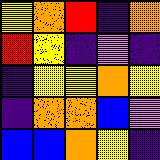[["yellow", "orange", "red", "indigo", "orange"], ["red", "yellow", "indigo", "violet", "indigo"], ["indigo", "yellow", "yellow", "orange", "yellow"], ["indigo", "orange", "orange", "blue", "violet"], ["blue", "blue", "orange", "yellow", "indigo"]]